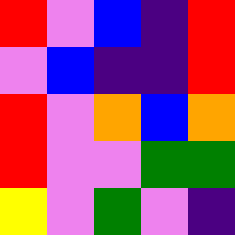[["red", "violet", "blue", "indigo", "red"], ["violet", "blue", "indigo", "indigo", "red"], ["red", "violet", "orange", "blue", "orange"], ["red", "violet", "violet", "green", "green"], ["yellow", "violet", "green", "violet", "indigo"]]